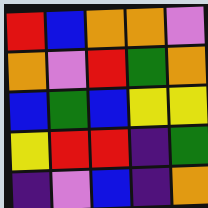[["red", "blue", "orange", "orange", "violet"], ["orange", "violet", "red", "green", "orange"], ["blue", "green", "blue", "yellow", "yellow"], ["yellow", "red", "red", "indigo", "green"], ["indigo", "violet", "blue", "indigo", "orange"]]